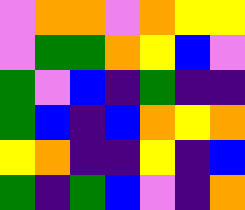[["violet", "orange", "orange", "violet", "orange", "yellow", "yellow"], ["violet", "green", "green", "orange", "yellow", "blue", "violet"], ["green", "violet", "blue", "indigo", "green", "indigo", "indigo"], ["green", "blue", "indigo", "blue", "orange", "yellow", "orange"], ["yellow", "orange", "indigo", "indigo", "yellow", "indigo", "blue"], ["green", "indigo", "green", "blue", "violet", "indigo", "orange"]]